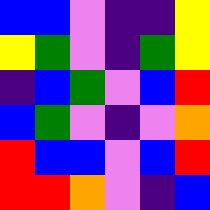[["blue", "blue", "violet", "indigo", "indigo", "yellow"], ["yellow", "green", "violet", "indigo", "green", "yellow"], ["indigo", "blue", "green", "violet", "blue", "red"], ["blue", "green", "violet", "indigo", "violet", "orange"], ["red", "blue", "blue", "violet", "blue", "red"], ["red", "red", "orange", "violet", "indigo", "blue"]]